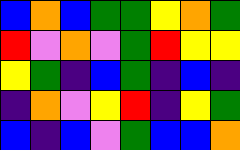[["blue", "orange", "blue", "green", "green", "yellow", "orange", "green"], ["red", "violet", "orange", "violet", "green", "red", "yellow", "yellow"], ["yellow", "green", "indigo", "blue", "green", "indigo", "blue", "indigo"], ["indigo", "orange", "violet", "yellow", "red", "indigo", "yellow", "green"], ["blue", "indigo", "blue", "violet", "green", "blue", "blue", "orange"]]